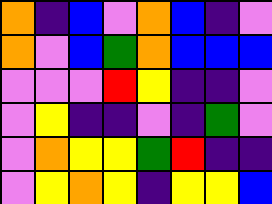[["orange", "indigo", "blue", "violet", "orange", "blue", "indigo", "violet"], ["orange", "violet", "blue", "green", "orange", "blue", "blue", "blue"], ["violet", "violet", "violet", "red", "yellow", "indigo", "indigo", "violet"], ["violet", "yellow", "indigo", "indigo", "violet", "indigo", "green", "violet"], ["violet", "orange", "yellow", "yellow", "green", "red", "indigo", "indigo"], ["violet", "yellow", "orange", "yellow", "indigo", "yellow", "yellow", "blue"]]